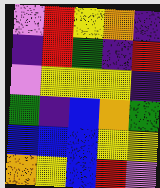[["violet", "red", "yellow", "orange", "indigo"], ["indigo", "red", "green", "indigo", "red"], ["violet", "yellow", "yellow", "yellow", "indigo"], ["green", "indigo", "blue", "orange", "green"], ["blue", "blue", "blue", "yellow", "yellow"], ["orange", "yellow", "blue", "red", "violet"]]